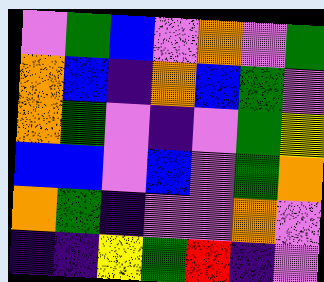[["violet", "green", "blue", "violet", "orange", "violet", "green"], ["orange", "blue", "indigo", "orange", "blue", "green", "violet"], ["orange", "green", "violet", "indigo", "violet", "green", "yellow"], ["blue", "blue", "violet", "blue", "violet", "green", "orange"], ["orange", "green", "indigo", "violet", "violet", "orange", "violet"], ["indigo", "indigo", "yellow", "green", "red", "indigo", "violet"]]